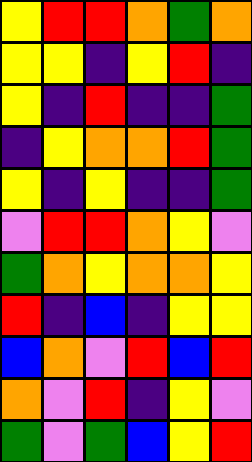[["yellow", "red", "red", "orange", "green", "orange"], ["yellow", "yellow", "indigo", "yellow", "red", "indigo"], ["yellow", "indigo", "red", "indigo", "indigo", "green"], ["indigo", "yellow", "orange", "orange", "red", "green"], ["yellow", "indigo", "yellow", "indigo", "indigo", "green"], ["violet", "red", "red", "orange", "yellow", "violet"], ["green", "orange", "yellow", "orange", "orange", "yellow"], ["red", "indigo", "blue", "indigo", "yellow", "yellow"], ["blue", "orange", "violet", "red", "blue", "red"], ["orange", "violet", "red", "indigo", "yellow", "violet"], ["green", "violet", "green", "blue", "yellow", "red"]]